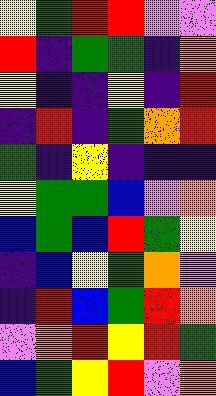[["yellow", "green", "red", "red", "violet", "violet"], ["red", "indigo", "green", "green", "indigo", "orange"], ["yellow", "indigo", "indigo", "yellow", "indigo", "red"], ["indigo", "red", "indigo", "green", "orange", "red"], ["green", "indigo", "yellow", "indigo", "indigo", "indigo"], ["yellow", "green", "green", "blue", "violet", "orange"], ["blue", "green", "blue", "red", "green", "yellow"], ["indigo", "blue", "yellow", "green", "orange", "violet"], ["indigo", "red", "blue", "green", "red", "orange"], ["violet", "orange", "red", "yellow", "red", "green"], ["blue", "green", "yellow", "red", "violet", "orange"]]